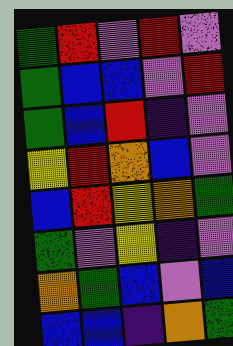[["green", "red", "violet", "red", "violet"], ["green", "blue", "blue", "violet", "red"], ["green", "blue", "red", "indigo", "violet"], ["yellow", "red", "orange", "blue", "violet"], ["blue", "red", "yellow", "orange", "green"], ["green", "violet", "yellow", "indigo", "violet"], ["orange", "green", "blue", "violet", "blue"], ["blue", "blue", "indigo", "orange", "green"]]